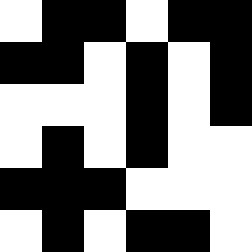[["white", "black", "black", "white", "black", "black"], ["black", "black", "white", "black", "white", "black"], ["white", "white", "white", "black", "white", "black"], ["white", "black", "white", "black", "white", "white"], ["black", "black", "black", "white", "white", "white"], ["white", "black", "white", "black", "black", "white"]]